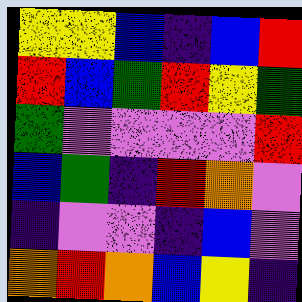[["yellow", "yellow", "blue", "indigo", "blue", "red"], ["red", "blue", "green", "red", "yellow", "green"], ["green", "violet", "violet", "violet", "violet", "red"], ["blue", "green", "indigo", "red", "orange", "violet"], ["indigo", "violet", "violet", "indigo", "blue", "violet"], ["orange", "red", "orange", "blue", "yellow", "indigo"]]